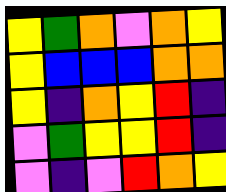[["yellow", "green", "orange", "violet", "orange", "yellow"], ["yellow", "blue", "blue", "blue", "orange", "orange"], ["yellow", "indigo", "orange", "yellow", "red", "indigo"], ["violet", "green", "yellow", "yellow", "red", "indigo"], ["violet", "indigo", "violet", "red", "orange", "yellow"]]